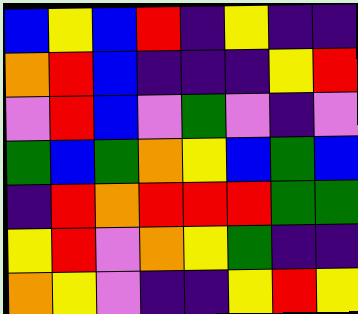[["blue", "yellow", "blue", "red", "indigo", "yellow", "indigo", "indigo"], ["orange", "red", "blue", "indigo", "indigo", "indigo", "yellow", "red"], ["violet", "red", "blue", "violet", "green", "violet", "indigo", "violet"], ["green", "blue", "green", "orange", "yellow", "blue", "green", "blue"], ["indigo", "red", "orange", "red", "red", "red", "green", "green"], ["yellow", "red", "violet", "orange", "yellow", "green", "indigo", "indigo"], ["orange", "yellow", "violet", "indigo", "indigo", "yellow", "red", "yellow"]]